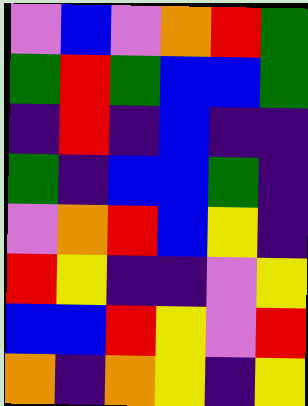[["violet", "blue", "violet", "orange", "red", "green"], ["green", "red", "green", "blue", "blue", "green"], ["indigo", "red", "indigo", "blue", "indigo", "indigo"], ["green", "indigo", "blue", "blue", "green", "indigo"], ["violet", "orange", "red", "blue", "yellow", "indigo"], ["red", "yellow", "indigo", "indigo", "violet", "yellow"], ["blue", "blue", "red", "yellow", "violet", "red"], ["orange", "indigo", "orange", "yellow", "indigo", "yellow"]]